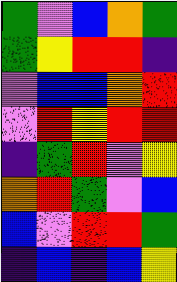[["green", "violet", "blue", "orange", "green"], ["green", "yellow", "red", "red", "indigo"], ["violet", "blue", "blue", "orange", "red"], ["violet", "red", "yellow", "red", "red"], ["indigo", "green", "red", "violet", "yellow"], ["orange", "red", "green", "violet", "blue"], ["blue", "violet", "red", "red", "green"], ["indigo", "blue", "indigo", "blue", "yellow"]]